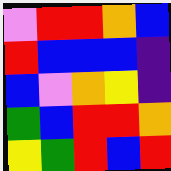[["violet", "red", "red", "orange", "blue"], ["red", "blue", "blue", "blue", "indigo"], ["blue", "violet", "orange", "yellow", "indigo"], ["green", "blue", "red", "red", "orange"], ["yellow", "green", "red", "blue", "red"]]